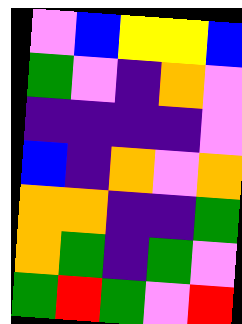[["violet", "blue", "yellow", "yellow", "blue"], ["green", "violet", "indigo", "orange", "violet"], ["indigo", "indigo", "indigo", "indigo", "violet"], ["blue", "indigo", "orange", "violet", "orange"], ["orange", "orange", "indigo", "indigo", "green"], ["orange", "green", "indigo", "green", "violet"], ["green", "red", "green", "violet", "red"]]